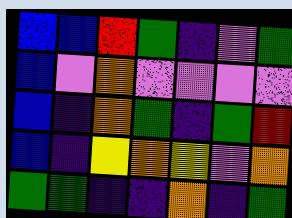[["blue", "blue", "red", "green", "indigo", "violet", "green"], ["blue", "violet", "orange", "violet", "violet", "violet", "violet"], ["blue", "indigo", "orange", "green", "indigo", "green", "red"], ["blue", "indigo", "yellow", "orange", "yellow", "violet", "orange"], ["green", "green", "indigo", "indigo", "orange", "indigo", "green"]]